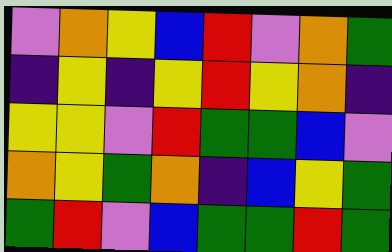[["violet", "orange", "yellow", "blue", "red", "violet", "orange", "green"], ["indigo", "yellow", "indigo", "yellow", "red", "yellow", "orange", "indigo"], ["yellow", "yellow", "violet", "red", "green", "green", "blue", "violet"], ["orange", "yellow", "green", "orange", "indigo", "blue", "yellow", "green"], ["green", "red", "violet", "blue", "green", "green", "red", "green"]]